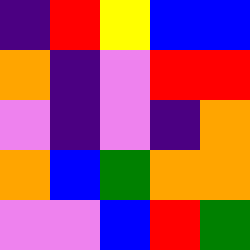[["indigo", "red", "yellow", "blue", "blue"], ["orange", "indigo", "violet", "red", "red"], ["violet", "indigo", "violet", "indigo", "orange"], ["orange", "blue", "green", "orange", "orange"], ["violet", "violet", "blue", "red", "green"]]